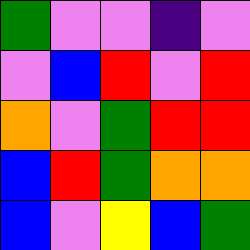[["green", "violet", "violet", "indigo", "violet"], ["violet", "blue", "red", "violet", "red"], ["orange", "violet", "green", "red", "red"], ["blue", "red", "green", "orange", "orange"], ["blue", "violet", "yellow", "blue", "green"]]